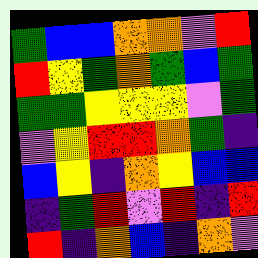[["green", "blue", "blue", "orange", "orange", "violet", "red"], ["red", "yellow", "green", "orange", "green", "blue", "green"], ["green", "green", "yellow", "yellow", "yellow", "violet", "green"], ["violet", "yellow", "red", "red", "orange", "green", "indigo"], ["blue", "yellow", "indigo", "orange", "yellow", "blue", "blue"], ["indigo", "green", "red", "violet", "red", "indigo", "red"], ["red", "indigo", "orange", "blue", "indigo", "orange", "violet"]]